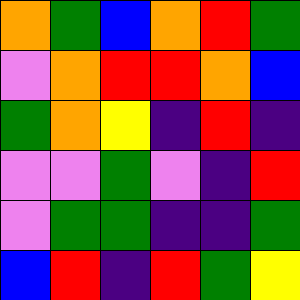[["orange", "green", "blue", "orange", "red", "green"], ["violet", "orange", "red", "red", "orange", "blue"], ["green", "orange", "yellow", "indigo", "red", "indigo"], ["violet", "violet", "green", "violet", "indigo", "red"], ["violet", "green", "green", "indigo", "indigo", "green"], ["blue", "red", "indigo", "red", "green", "yellow"]]